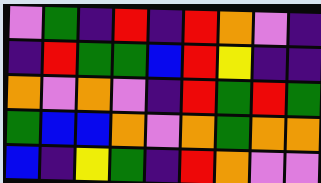[["violet", "green", "indigo", "red", "indigo", "red", "orange", "violet", "indigo"], ["indigo", "red", "green", "green", "blue", "red", "yellow", "indigo", "indigo"], ["orange", "violet", "orange", "violet", "indigo", "red", "green", "red", "green"], ["green", "blue", "blue", "orange", "violet", "orange", "green", "orange", "orange"], ["blue", "indigo", "yellow", "green", "indigo", "red", "orange", "violet", "violet"]]